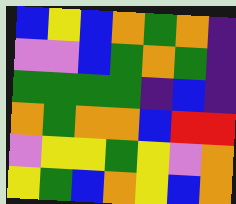[["blue", "yellow", "blue", "orange", "green", "orange", "indigo"], ["violet", "violet", "blue", "green", "orange", "green", "indigo"], ["green", "green", "green", "green", "indigo", "blue", "indigo"], ["orange", "green", "orange", "orange", "blue", "red", "red"], ["violet", "yellow", "yellow", "green", "yellow", "violet", "orange"], ["yellow", "green", "blue", "orange", "yellow", "blue", "orange"]]